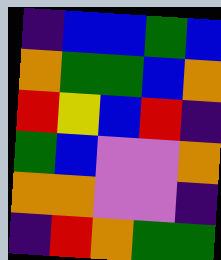[["indigo", "blue", "blue", "green", "blue"], ["orange", "green", "green", "blue", "orange"], ["red", "yellow", "blue", "red", "indigo"], ["green", "blue", "violet", "violet", "orange"], ["orange", "orange", "violet", "violet", "indigo"], ["indigo", "red", "orange", "green", "green"]]